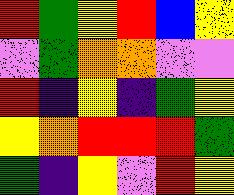[["red", "green", "yellow", "red", "blue", "yellow"], ["violet", "green", "orange", "orange", "violet", "violet"], ["red", "indigo", "yellow", "indigo", "green", "yellow"], ["yellow", "orange", "red", "red", "red", "green"], ["green", "indigo", "yellow", "violet", "red", "yellow"]]